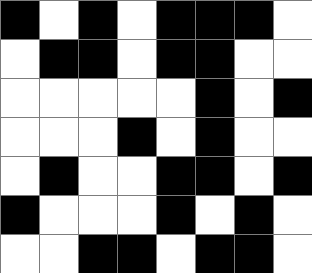[["black", "white", "black", "white", "black", "black", "black", "white"], ["white", "black", "black", "white", "black", "black", "white", "white"], ["white", "white", "white", "white", "white", "black", "white", "black"], ["white", "white", "white", "black", "white", "black", "white", "white"], ["white", "black", "white", "white", "black", "black", "white", "black"], ["black", "white", "white", "white", "black", "white", "black", "white"], ["white", "white", "black", "black", "white", "black", "black", "white"]]